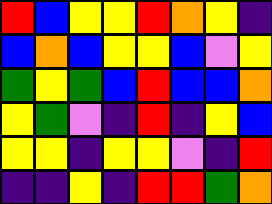[["red", "blue", "yellow", "yellow", "red", "orange", "yellow", "indigo"], ["blue", "orange", "blue", "yellow", "yellow", "blue", "violet", "yellow"], ["green", "yellow", "green", "blue", "red", "blue", "blue", "orange"], ["yellow", "green", "violet", "indigo", "red", "indigo", "yellow", "blue"], ["yellow", "yellow", "indigo", "yellow", "yellow", "violet", "indigo", "red"], ["indigo", "indigo", "yellow", "indigo", "red", "red", "green", "orange"]]